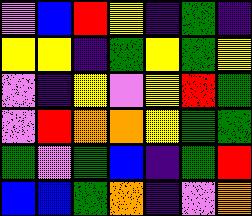[["violet", "blue", "red", "yellow", "indigo", "green", "indigo"], ["yellow", "yellow", "indigo", "green", "yellow", "green", "yellow"], ["violet", "indigo", "yellow", "violet", "yellow", "red", "green"], ["violet", "red", "orange", "orange", "yellow", "green", "green"], ["green", "violet", "green", "blue", "indigo", "green", "red"], ["blue", "blue", "green", "orange", "indigo", "violet", "orange"]]